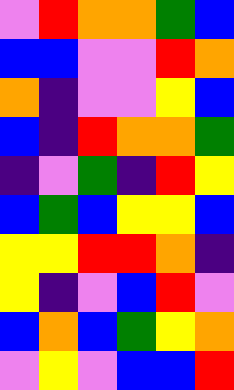[["violet", "red", "orange", "orange", "green", "blue"], ["blue", "blue", "violet", "violet", "red", "orange"], ["orange", "indigo", "violet", "violet", "yellow", "blue"], ["blue", "indigo", "red", "orange", "orange", "green"], ["indigo", "violet", "green", "indigo", "red", "yellow"], ["blue", "green", "blue", "yellow", "yellow", "blue"], ["yellow", "yellow", "red", "red", "orange", "indigo"], ["yellow", "indigo", "violet", "blue", "red", "violet"], ["blue", "orange", "blue", "green", "yellow", "orange"], ["violet", "yellow", "violet", "blue", "blue", "red"]]